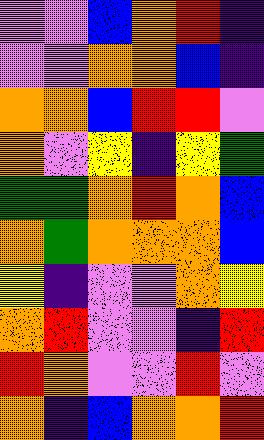[["violet", "violet", "blue", "orange", "red", "indigo"], ["violet", "violet", "orange", "orange", "blue", "indigo"], ["orange", "orange", "blue", "red", "red", "violet"], ["orange", "violet", "yellow", "indigo", "yellow", "green"], ["green", "green", "orange", "red", "orange", "blue"], ["orange", "green", "orange", "orange", "orange", "blue"], ["yellow", "indigo", "violet", "violet", "orange", "yellow"], ["orange", "red", "violet", "violet", "indigo", "red"], ["red", "orange", "violet", "violet", "red", "violet"], ["orange", "indigo", "blue", "orange", "orange", "red"]]